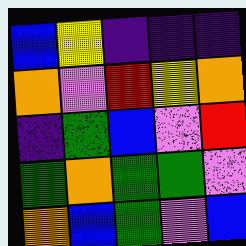[["blue", "yellow", "indigo", "indigo", "indigo"], ["orange", "violet", "red", "yellow", "orange"], ["indigo", "green", "blue", "violet", "red"], ["green", "orange", "green", "green", "violet"], ["orange", "blue", "green", "violet", "blue"]]